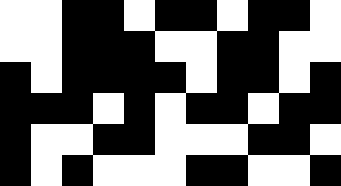[["white", "white", "black", "black", "white", "black", "black", "white", "black", "black", "white"], ["white", "white", "black", "black", "black", "white", "white", "black", "black", "white", "white"], ["black", "white", "black", "black", "black", "black", "white", "black", "black", "white", "black"], ["black", "black", "black", "white", "black", "white", "black", "black", "white", "black", "black"], ["black", "white", "white", "black", "black", "white", "white", "white", "black", "black", "white"], ["black", "white", "black", "white", "white", "white", "black", "black", "white", "white", "black"]]